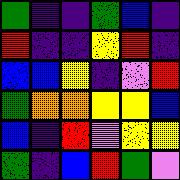[["green", "indigo", "indigo", "green", "blue", "indigo"], ["red", "indigo", "indigo", "yellow", "red", "indigo"], ["blue", "blue", "yellow", "indigo", "violet", "red"], ["green", "orange", "orange", "yellow", "yellow", "blue"], ["blue", "indigo", "red", "violet", "yellow", "yellow"], ["green", "indigo", "blue", "red", "green", "violet"]]